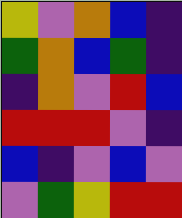[["yellow", "violet", "orange", "blue", "indigo"], ["green", "orange", "blue", "green", "indigo"], ["indigo", "orange", "violet", "red", "blue"], ["red", "red", "red", "violet", "indigo"], ["blue", "indigo", "violet", "blue", "violet"], ["violet", "green", "yellow", "red", "red"]]